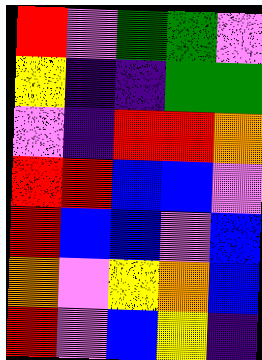[["red", "violet", "green", "green", "violet"], ["yellow", "indigo", "indigo", "green", "green"], ["violet", "indigo", "red", "red", "orange"], ["red", "red", "blue", "blue", "violet"], ["red", "blue", "blue", "violet", "blue"], ["orange", "violet", "yellow", "orange", "blue"], ["red", "violet", "blue", "yellow", "indigo"]]